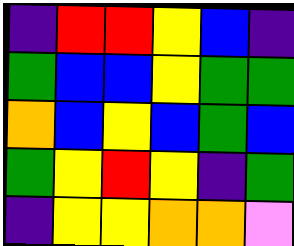[["indigo", "red", "red", "yellow", "blue", "indigo"], ["green", "blue", "blue", "yellow", "green", "green"], ["orange", "blue", "yellow", "blue", "green", "blue"], ["green", "yellow", "red", "yellow", "indigo", "green"], ["indigo", "yellow", "yellow", "orange", "orange", "violet"]]